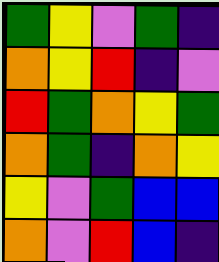[["green", "yellow", "violet", "green", "indigo"], ["orange", "yellow", "red", "indigo", "violet"], ["red", "green", "orange", "yellow", "green"], ["orange", "green", "indigo", "orange", "yellow"], ["yellow", "violet", "green", "blue", "blue"], ["orange", "violet", "red", "blue", "indigo"]]